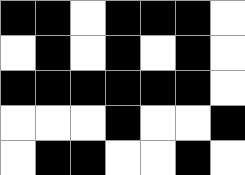[["black", "black", "white", "black", "black", "black", "white"], ["white", "black", "white", "black", "white", "black", "white"], ["black", "black", "black", "black", "black", "black", "white"], ["white", "white", "white", "black", "white", "white", "black"], ["white", "black", "black", "white", "white", "black", "white"]]